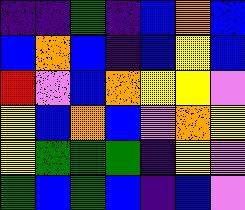[["indigo", "indigo", "green", "indigo", "blue", "orange", "blue"], ["blue", "orange", "blue", "indigo", "blue", "yellow", "blue"], ["red", "violet", "blue", "orange", "yellow", "yellow", "violet"], ["yellow", "blue", "orange", "blue", "violet", "orange", "yellow"], ["yellow", "green", "green", "green", "indigo", "yellow", "violet"], ["green", "blue", "green", "blue", "indigo", "blue", "violet"]]